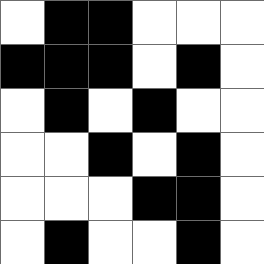[["white", "black", "black", "white", "white", "white"], ["black", "black", "black", "white", "black", "white"], ["white", "black", "white", "black", "white", "white"], ["white", "white", "black", "white", "black", "white"], ["white", "white", "white", "black", "black", "white"], ["white", "black", "white", "white", "black", "white"]]